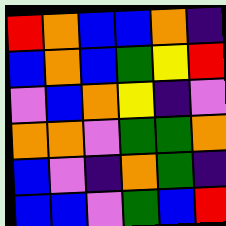[["red", "orange", "blue", "blue", "orange", "indigo"], ["blue", "orange", "blue", "green", "yellow", "red"], ["violet", "blue", "orange", "yellow", "indigo", "violet"], ["orange", "orange", "violet", "green", "green", "orange"], ["blue", "violet", "indigo", "orange", "green", "indigo"], ["blue", "blue", "violet", "green", "blue", "red"]]